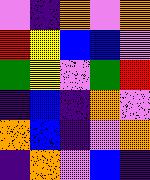[["violet", "indigo", "orange", "violet", "orange"], ["red", "yellow", "blue", "blue", "violet"], ["green", "yellow", "violet", "green", "red"], ["indigo", "blue", "indigo", "orange", "violet"], ["orange", "blue", "indigo", "violet", "orange"], ["indigo", "orange", "violet", "blue", "indigo"]]